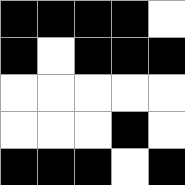[["black", "black", "black", "black", "white"], ["black", "white", "black", "black", "black"], ["white", "white", "white", "white", "white"], ["white", "white", "white", "black", "white"], ["black", "black", "black", "white", "black"]]